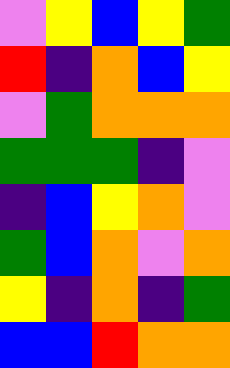[["violet", "yellow", "blue", "yellow", "green"], ["red", "indigo", "orange", "blue", "yellow"], ["violet", "green", "orange", "orange", "orange"], ["green", "green", "green", "indigo", "violet"], ["indigo", "blue", "yellow", "orange", "violet"], ["green", "blue", "orange", "violet", "orange"], ["yellow", "indigo", "orange", "indigo", "green"], ["blue", "blue", "red", "orange", "orange"]]